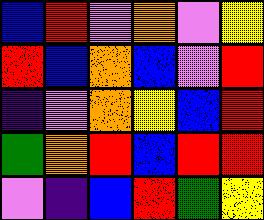[["blue", "red", "violet", "orange", "violet", "yellow"], ["red", "blue", "orange", "blue", "violet", "red"], ["indigo", "violet", "orange", "yellow", "blue", "red"], ["green", "orange", "red", "blue", "red", "red"], ["violet", "indigo", "blue", "red", "green", "yellow"]]